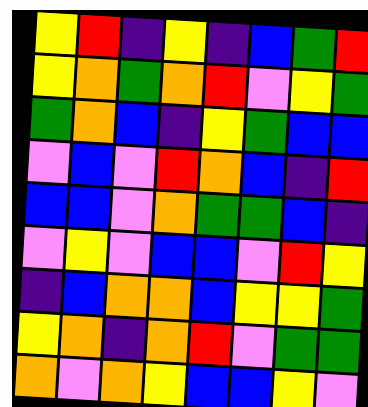[["yellow", "red", "indigo", "yellow", "indigo", "blue", "green", "red"], ["yellow", "orange", "green", "orange", "red", "violet", "yellow", "green"], ["green", "orange", "blue", "indigo", "yellow", "green", "blue", "blue"], ["violet", "blue", "violet", "red", "orange", "blue", "indigo", "red"], ["blue", "blue", "violet", "orange", "green", "green", "blue", "indigo"], ["violet", "yellow", "violet", "blue", "blue", "violet", "red", "yellow"], ["indigo", "blue", "orange", "orange", "blue", "yellow", "yellow", "green"], ["yellow", "orange", "indigo", "orange", "red", "violet", "green", "green"], ["orange", "violet", "orange", "yellow", "blue", "blue", "yellow", "violet"]]